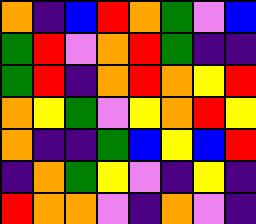[["orange", "indigo", "blue", "red", "orange", "green", "violet", "blue"], ["green", "red", "violet", "orange", "red", "green", "indigo", "indigo"], ["green", "red", "indigo", "orange", "red", "orange", "yellow", "red"], ["orange", "yellow", "green", "violet", "yellow", "orange", "red", "yellow"], ["orange", "indigo", "indigo", "green", "blue", "yellow", "blue", "red"], ["indigo", "orange", "green", "yellow", "violet", "indigo", "yellow", "indigo"], ["red", "orange", "orange", "violet", "indigo", "orange", "violet", "indigo"]]